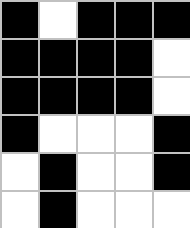[["black", "white", "black", "black", "black"], ["black", "black", "black", "black", "white"], ["black", "black", "black", "black", "white"], ["black", "white", "white", "white", "black"], ["white", "black", "white", "white", "black"], ["white", "black", "white", "white", "white"]]